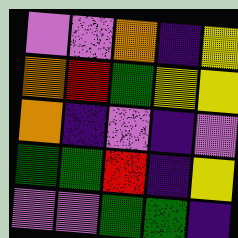[["violet", "violet", "orange", "indigo", "yellow"], ["orange", "red", "green", "yellow", "yellow"], ["orange", "indigo", "violet", "indigo", "violet"], ["green", "green", "red", "indigo", "yellow"], ["violet", "violet", "green", "green", "indigo"]]